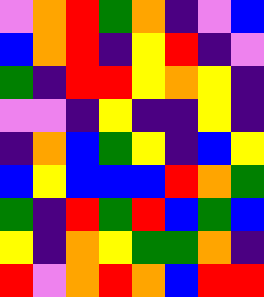[["violet", "orange", "red", "green", "orange", "indigo", "violet", "blue"], ["blue", "orange", "red", "indigo", "yellow", "red", "indigo", "violet"], ["green", "indigo", "red", "red", "yellow", "orange", "yellow", "indigo"], ["violet", "violet", "indigo", "yellow", "indigo", "indigo", "yellow", "indigo"], ["indigo", "orange", "blue", "green", "yellow", "indigo", "blue", "yellow"], ["blue", "yellow", "blue", "blue", "blue", "red", "orange", "green"], ["green", "indigo", "red", "green", "red", "blue", "green", "blue"], ["yellow", "indigo", "orange", "yellow", "green", "green", "orange", "indigo"], ["red", "violet", "orange", "red", "orange", "blue", "red", "red"]]